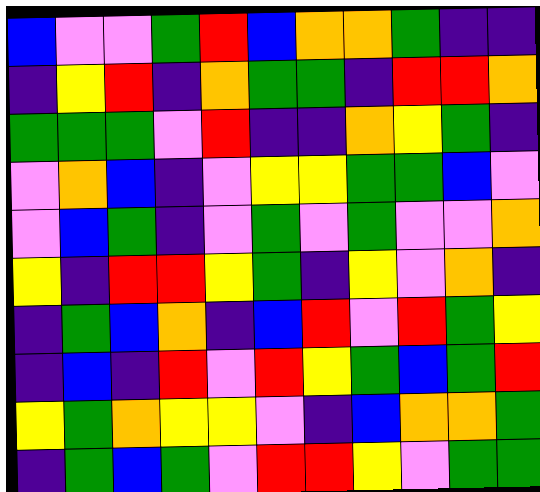[["blue", "violet", "violet", "green", "red", "blue", "orange", "orange", "green", "indigo", "indigo"], ["indigo", "yellow", "red", "indigo", "orange", "green", "green", "indigo", "red", "red", "orange"], ["green", "green", "green", "violet", "red", "indigo", "indigo", "orange", "yellow", "green", "indigo"], ["violet", "orange", "blue", "indigo", "violet", "yellow", "yellow", "green", "green", "blue", "violet"], ["violet", "blue", "green", "indigo", "violet", "green", "violet", "green", "violet", "violet", "orange"], ["yellow", "indigo", "red", "red", "yellow", "green", "indigo", "yellow", "violet", "orange", "indigo"], ["indigo", "green", "blue", "orange", "indigo", "blue", "red", "violet", "red", "green", "yellow"], ["indigo", "blue", "indigo", "red", "violet", "red", "yellow", "green", "blue", "green", "red"], ["yellow", "green", "orange", "yellow", "yellow", "violet", "indigo", "blue", "orange", "orange", "green"], ["indigo", "green", "blue", "green", "violet", "red", "red", "yellow", "violet", "green", "green"]]